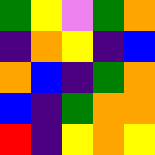[["green", "yellow", "violet", "green", "orange"], ["indigo", "orange", "yellow", "indigo", "blue"], ["orange", "blue", "indigo", "green", "orange"], ["blue", "indigo", "green", "orange", "orange"], ["red", "indigo", "yellow", "orange", "yellow"]]